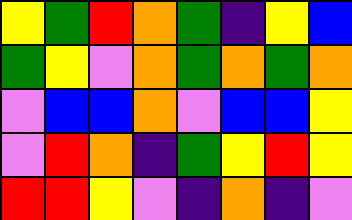[["yellow", "green", "red", "orange", "green", "indigo", "yellow", "blue"], ["green", "yellow", "violet", "orange", "green", "orange", "green", "orange"], ["violet", "blue", "blue", "orange", "violet", "blue", "blue", "yellow"], ["violet", "red", "orange", "indigo", "green", "yellow", "red", "yellow"], ["red", "red", "yellow", "violet", "indigo", "orange", "indigo", "violet"]]